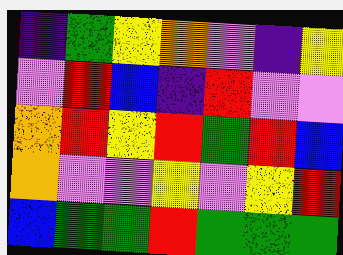[["indigo", "green", "yellow", "orange", "violet", "indigo", "yellow"], ["violet", "red", "blue", "indigo", "red", "violet", "violet"], ["orange", "red", "yellow", "red", "green", "red", "blue"], ["orange", "violet", "violet", "yellow", "violet", "yellow", "red"], ["blue", "green", "green", "red", "green", "green", "green"]]